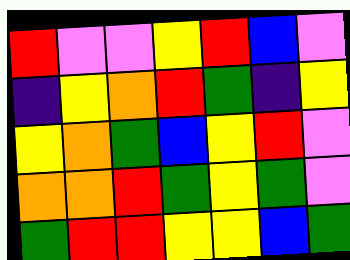[["red", "violet", "violet", "yellow", "red", "blue", "violet"], ["indigo", "yellow", "orange", "red", "green", "indigo", "yellow"], ["yellow", "orange", "green", "blue", "yellow", "red", "violet"], ["orange", "orange", "red", "green", "yellow", "green", "violet"], ["green", "red", "red", "yellow", "yellow", "blue", "green"]]